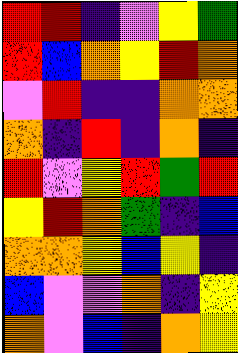[["red", "red", "indigo", "violet", "yellow", "green"], ["red", "blue", "orange", "yellow", "red", "orange"], ["violet", "red", "indigo", "indigo", "orange", "orange"], ["orange", "indigo", "red", "indigo", "orange", "indigo"], ["red", "violet", "yellow", "red", "green", "red"], ["yellow", "red", "orange", "green", "indigo", "blue"], ["orange", "orange", "yellow", "blue", "yellow", "indigo"], ["blue", "violet", "violet", "orange", "indigo", "yellow"], ["orange", "violet", "blue", "indigo", "orange", "yellow"]]